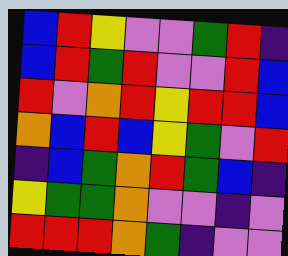[["blue", "red", "yellow", "violet", "violet", "green", "red", "indigo"], ["blue", "red", "green", "red", "violet", "violet", "red", "blue"], ["red", "violet", "orange", "red", "yellow", "red", "red", "blue"], ["orange", "blue", "red", "blue", "yellow", "green", "violet", "red"], ["indigo", "blue", "green", "orange", "red", "green", "blue", "indigo"], ["yellow", "green", "green", "orange", "violet", "violet", "indigo", "violet"], ["red", "red", "red", "orange", "green", "indigo", "violet", "violet"]]